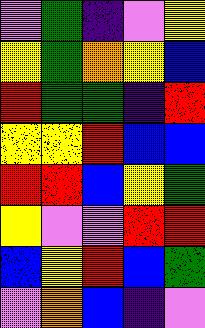[["violet", "green", "indigo", "violet", "yellow"], ["yellow", "green", "orange", "yellow", "blue"], ["red", "green", "green", "indigo", "red"], ["yellow", "yellow", "red", "blue", "blue"], ["red", "red", "blue", "yellow", "green"], ["yellow", "violet", "violet", "red", "red"], ["blue", "yellow", "red", "blue", "green"], ["violet", "orange", "blue", "indigo", "violet"]]